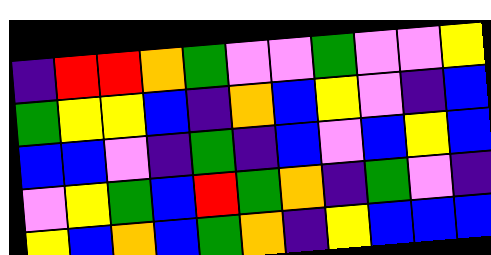[["indigo", "red", "red", "orange", "green", "violet", "violet", "green", "violet", "violet", "yellow"], ["green", "yellow", "yellow", "blue", "indigo", "orange", "blue", "yellow", "violet", "indigo", "blue"], ["blue", "blue", "violet", "indigo", "green", "indigo", "blue", "violet", "blue", "yellow", "blue"], ["violet", "yellow", "green", "blue", "red", "green", "orange", "indigo", "green", "violet", "indigo"], ["yellow", "blue", "orange", "blue", "green", "orange", "indigo", "yellow", "blue", "blue", "blue"]]